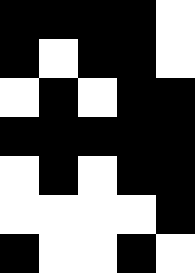[["black", "black", "black", "black", "white"], ["black", "white", "black", "black", "white"], ["white", "black", "white", "black", "black"], ["black", "black", "black", "black", "black"], ["white", "black", "white", "black", "black"], ["white", "white", "white", "white", "black"], ["black", "white", "white", "black", "white"]]